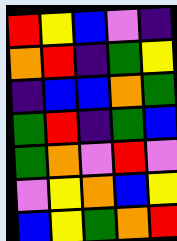[["red", "yellow", "blue", "violet", "indigo"], ["orange", "red", "indigo", "green", "yellow"], ["indigo", "blue", "blue", "orange", "green"], ["green", "red", "indigo", "green", "blue"], ["green", "orange", "violet", "red", "violet"], ["violet", "yellow", "orange", "blue", "yellow"], ["blue", "yellow", "green", "orange", "red"]]